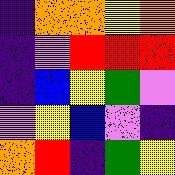[["indigo", "orange", "orange", "yellow", "orange"], ["indigo", "violet", "red", "red", "red"], ["indigo", "blue", "yellow", "green", "violet"], ["violet", "yellow", "blue", "violet", "indigo"], ["orange", "red", "indigo", "green", "yellow"]]